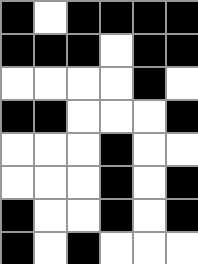[["black", "white", "black", "black", "black", "black"], ["black", "black", "black", "white", "black", "black"], ["white", "white", "white", "white", "black", "white"], ["black", "black", "white", "white", "white", "black"], ["white", "white", "white", "black", "white", "white"], ["white", "white", "white", "black", "white", "black"], ["black", "white", "white", "black", "white", "black"], ["black", "white", "black", "white", "white", "white"]]